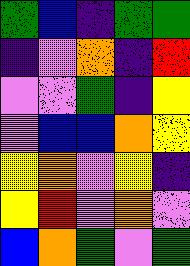[["green", "blue", "indigo", "green", "green"], ["indigo", "violet", "orange", "indigo", "red"], ["violet", "violet", "green", "indigo", "yellow"], ["violet", "blue", "blue", "orange", "yellow"], ["yellow", "orange", "violet", "yellow", "indigo"], ["yellow", "red", "violet", "orange", "violet"], ["blue", "orange", "green", "violet", "green"]]